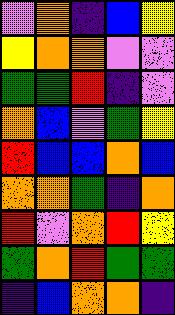[["violet", "orange", "indigo", "blue", "yellow"], ["yellow", "orange", "orange", "violet", "violet"], ["green", "green", "red", "indigo", "violet"], ["orange", "blue", "violet", "green", "yellow"], ["red", "blue", "blue", "orange", "blue"], ["orange", "orange", "green", "indigo", "orange"], ["red", "violet", "orange", "red", "yellow"], ["green", "orange", "red", "green", "green"], ["indigo", "blue", "orange", "orange", "indigo"]]